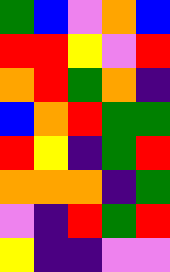[["green", "blue", "violet", "orange", "blue"], ["red", "red", "yellow", "violet", "red"], ["orange", "red", "green", "orange", "indigo"], ["blue", "orange", "red", "green", "green"], ["red", "yellow", "indigo", "green", "red"], ["orange", "orange", "orange", "indigo", "green"], ["violet", "indigo", "red", "green", "red"], ["yellow", "indigo", "indigo", "violet", "violet"]]